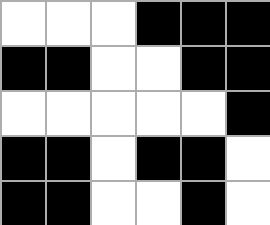[["white", "white", "white", "black", "black", "black"], ["black", "black", "white", "white", "black", "black"], ["white", "white", "white", "white", "white", "black"], ["black", "black", "white", "black", "black", "white"], ["black", "black", "white", "white", "black", "white"]]